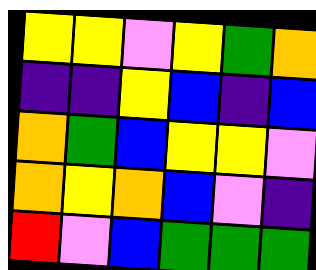[["yellow", "yellow", "violet", "yellow", "green", "orange"], ["indigo", "indigo", "yellow", "blue", "indigo", "blue"], ["orange", "green", "blue", "yellow", "yellow", "violet"], ["orange", "yellow", "orange", "blue", "violet", "indigo"], ["red", "violet", "blue", "green", "green", "green"]]